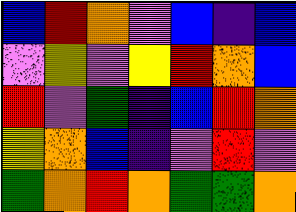[["blue", "red", "orange", "violet", "blue", "indigo", "blue"], ["violet", "yellow", "violet", "yellow", "red", "orange", "blue"], ["red", "violet", "green", "indigo", "blue", "red", "orange"], ["yellow", "orange", "blue", "indigo", "violet", "red", "violet"], ["green", "orange", "red", "orange", "green", "green", "orange"]]